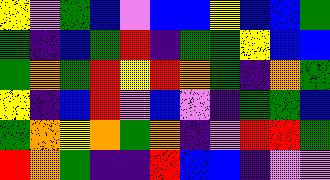[["yellow", "violet", "green", "blue", "violet", "blue", "blue", "yellow", "blue", "blue", "green"], ["green", "indigo", "blue", "green", "red", "indigo", "green", "green", "yellow", "blue", "blue"], ["green", "orange", "green", "red", "yellow", "red", "orange", "green", "indigo", "orange", "green"], ["yellow", "indigo", "blue", "red", "violet", "blue", "violet", "indigo", "green", "green", "blue"], ["green", "orange", "yellow", "orange", "green", "orange", "indigo", "violet", "red", "red", "green"], ["red", "orange", "green", "indigo", "indigo", "red", "blue", "blue", "indigo", "violet", "violet"]]